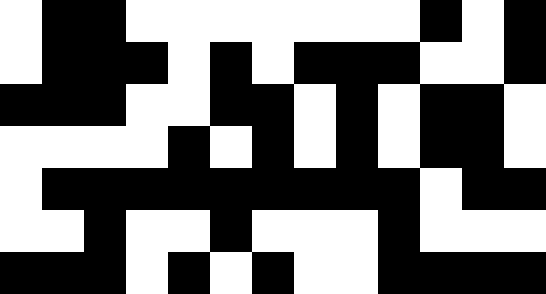[["white", "black", "black", "white", "white", "white", "white", "white", "white", "white", "black", "white", "black"], ["white", "black", "black", "black", "white", "black", "white", "black", "black", "black", "white", "white", "black"], ["black", "black", "black", "white", "white", "black", "black", "white", "black", "white", "black", "black", "white"], ["white", "white", "white", "white", "black", "white", "black", "white", "black", "white", "black", "black", "white"], ["white", "black", "black", "black", "black", "black", "black", "black", "black", "black", "white", "black", "black"], ["white", "white", "black", "white", "white", "black", "white", "white", "white", "black", "white", "white", "white"], ["black", "black", "black", "white", "black", "white", "black", "white", "white", "black", "black", "black", "black"]]